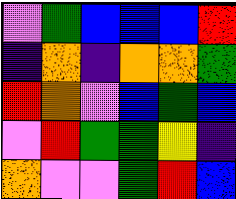[["violet", "green", "blue", "blue", "blue", "red"], ["indigo", "orange", "indigo", "orange", "orange", "green"], ["red", "orange", "violet", "blue", "green", "blue"], ["violet", "red", "green", "green", "yellow", "indigo"], ["orange", "violet", "violet", "green", "red", "blue"]]